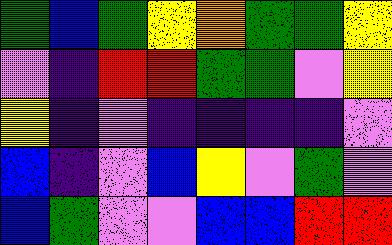[["green", "blue", "green", "yellow", "orange", "green", "green", "yellow"], ["violet", "indigo", "red", "red", "green", "green", "violet", "yellow"], ["yellow", "indigo", "violet", "indigo", "indigo", "indigo", "indigo", "violet"], ["blue", "indigo", "violet", "blue", "yellow", "violet", "green", "violet"], ["blue", "green", "violet", "violet", "blue", "blue", "red", "red"]]